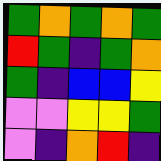[["green", "orange", "green", "orange", "green"], ["red", "green", "indigo", "green", "orange"], ["green", "indigo", "blue", "blue", "yellow"], ["violet", "violet", "yellow", "yellow", "green"], ["violet", "indigo", "orange", "red", "indigo"]]